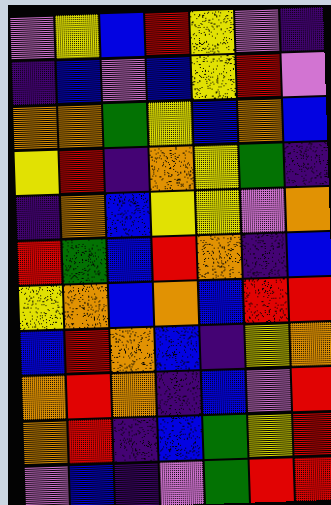[["violet", "yellow", "blue", "red", "yellow", "violet", "indigo"], ["indigo", "blue", "violet", "blue", "yellow", "red", "violet"], ["orange", "orange", "green", "yellow", "blue", "orange", "blue"], ["yellow", "red", "indigo", "orange", "yellow", "green", "indigo"], ["indigo", "orange", "blue", "yellow", "yellow", "violet", "orange"], ["red", "green", "blue", "red", "orange", "indigo", "blue"], ["yellow", "orange", "blue", "orange", "blue", "red", "red"], ["blue", "red", "orange", "blue", "indigo", "yellow", "orange"], ["orange", "red", "orange", "indigo", "blue", "violet", "red"], ["orange", "red", "indigo", "blue", "green", "yellow", "red"], ["violet", "blue", "indigo", "violet", "green", "red", "red"]]